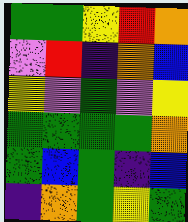[["green", "green", "yellow", "red", "orange"], ["violet", "red", "indigo", "orange", "blue"], ["yellow", "violet", "green", "violet", "yellow"], ["green", "green", "green", "green", "orange"], ["green", "blue", "green", "indigo", "blue"], ["indigo", "orange", "green", "yellow", "green"]]